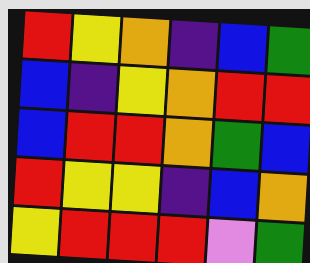[["red", "yellow", "orange", "indigo", "blue", "green"], ["blue", "indigo", "yellow", "orange", "red", "red"], ["blue", "red", "red", "orange", "green", "blue"], ["red", "yellow", "yellow", "indigo", "blue", "orange"], ["yellow", "red", "red", "red", "violet", "green"]]